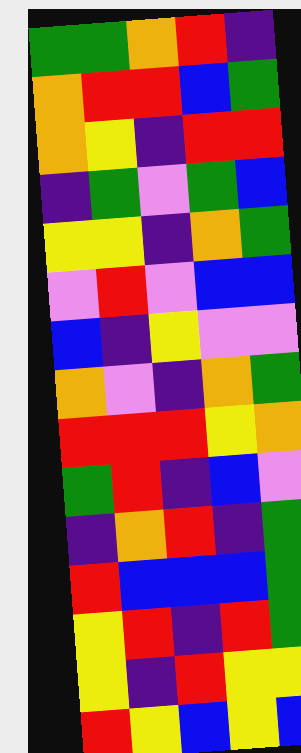[["green", "green", "orange", "red", "indigo"], ["orange", "red", "red", "blue", "green"], ["orange", "yellow", "indigo", "red", "red"], ["indigo", "green", "violet", "green", "blue"], ["yellow", "yellow", "indigo", "orange", "green"], ["violet", "red", "violet", "blue", "blue"], ["blue", "indigo", "yellow", "violet", "violet"], ["orange", "violet", "indigo", "orange", "green"], ["red", "red", "red", "yellow", "orange"], ["green", "red", "indigo", "blue", "violet"], ["indigo", "orange", "red", "indigo", "green"], ["red", "blue", "blue", "blue", "green"], ["yellow", "red", "indigo", "red", "green"], ["yellow", "indigo", "red", "yellow", "yellow"], ["red", "yellow", "blue", "yellow", "blue"]]